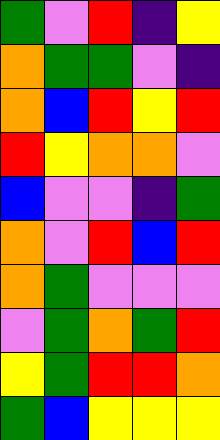[["green", "violet", "red", "indigo", "yellow"], ["orange", "green", "green", "violet", "indigo"], ["orange", "blue", "red", "yellow", "red"], ["red", "yellow", "orange", "orange", "violet"], ["blue", "violet", "violet", "indigo", "green"], ["orange", "violet", "red", "blue", "red"], ["orange", "green", "violet", "violet", "violet"], ["violet", "green", "orange", "green", "red"], ["yellow", "green", "red", "red", "orange"], ["green", "blue", "yellow", "yellow", "yellow"]]